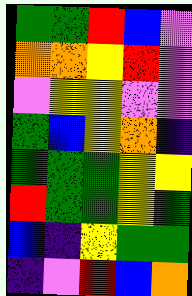[["green", "green", "red", "blue", "violet"], ["orange", "orange", "yellow", "red", "violet"], ["violet", "yellow", "yellow", "violet", "violet"], ["green", "blue", "yellow", "orange", "indigo"], ["green", "green", "green", "yellow", "yellow"], ["red", "green", "green", "yellow", "green"], ["blue", "indigo", "yellow", "green", "green"], ["indigo", "violet", "red", "blue", "orange"]]